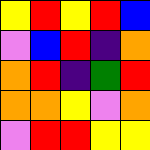[["yellow", "red", "yellow", "red", "blue"], ["violet", "blue", "red", "indigo", "orange"], ["orange", "red", "indigo", "green", "red"], ["orange", "orange", "yellow", "violet", "orange"], ["violet", "red", "red", "yellow", "yellow"]]